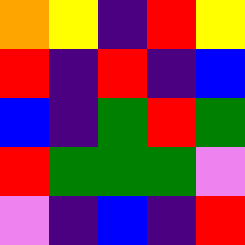[["orange", "yellow", "indigo", "red", "yellow"], ["red", "indigo", "red", "indigo", "blue"], ["blue", "indigo", "green", "red", "green"], ["red", "green", "green", "green", "violet"], ["violet", "indigo", "blue", "indigo", "red"]]